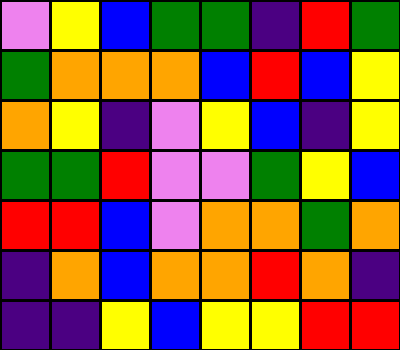[["violet", "yellow", "blue", "green", "green", "indigo", "red", "green"], ["green", "orange", "orange", "orange", "blue", "red", "blue", "yellow"], ["orange", "yellow", "indigo", "violet", "yellow", "blue", "indigo", "yellow"], ["green", "green", "red", "violet", "violet", "green", "yellow", "blue"], ["red", "red", "blue", "violet", "orange", "orange", "green", "orange"], ["indigo", "orange", "blue", "orange", "orange", "red", "orange", "indigo"], ["indigo", "indigo", "yellow", "blue", "yellow", "yellow", "red", "red"]]